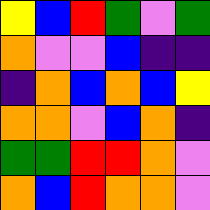[["yellow", "blue", "red", "green", "violet", "green"], ["orange", "violet", "violet", "blue", "indigo", "indigo"], ["indigo", "orange", "blue", "orange", "blue", "yellow"], ["orange", "orange", "violet", "blue", "orange", "indigo"], ["green", "green", "red", "red", "orange", "violet"], ["orange", "blue", "red", "orange", "orange", "violet"]]